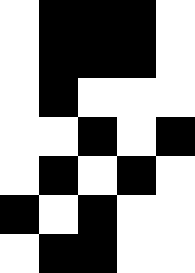[["white", "black", "black", "black", "white"], ["white", "black", "black", "black", "white"], ["white", "black", "white", "white", "white"], ["white", "white", "black", "white", "black"], ["white", "black", "white", "black", "white"], ["black", "white", "black", "white", "white"], ["white", "black", "black", "white", "white"]]